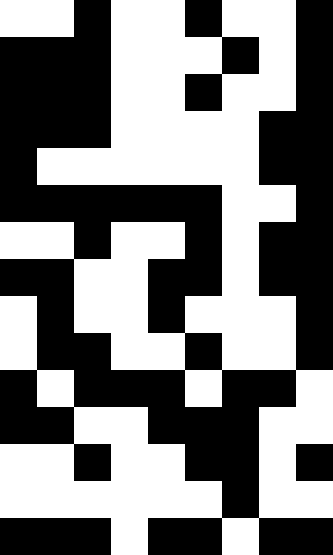[["white", "white", "black", "white", "white", "black", "white", "white", "black"], ["black", "black", "black", "white", "white", "white", "black", "white", "black"], ["black", "black", "black", "white", "white", "black", "white", "white", "black"], ["black", "black", "black", "white", "white", "white", "white", "black", "black"], ["black", "white", "white", "white", "white", "white", "white", "black", "black"], ["black", "black", "black", "black", "black", "black", "white", "white", "black"], ["white", "white", "black", "white", "white", "black", "white", "black", "black"], ["black", "black", "white", "white", "black", "black", "white", "black", "black"], ["white", "black", "white", "white", "black", "white", "white", "white", "black"], ["white", "black", "black", "white", "white", "black", "white", "white", "black"], ["black", "white", "black", "black", "black", "white", "black", "black", "white"], ["black", "black", "white", "white", "black", "black", "black", "white", "white"], ["white", "white", "black", "white", "white", "black", "black", "white", "black"], ["white", "white", "white", "white", "white", "white", "black", "white", "white"], ["black", "black", "black", "white", "black", "black", "white", "black", "black"]]